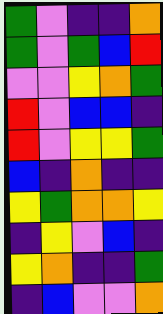[["green", "violet", "indigo", "indigo", "orange"], ["green", "violet", "green", "blue", "red"], ["violet", "violet", "yellow", "orange", "green"], ["red", "violet", "blue", "blue", "indigo"], ["red", "violet", "yellow", "yellow", "green"], ["blue", "indigo", "orange", "indigo", "indigo"], ["yellow", "green", "orange", "orange", "yellow"], ["indigo", "yellow", "violet", "blue", "indigo"], ["yellow", "orange", "indigo", "indigo", "green"], ["indigo", "blue", "violet", "violet", "orange"]]